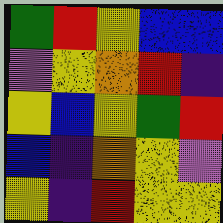[["green", "red", "yellow", "blue", "blue"], ["violet", "yellow", "orange", "red", "indigo"], ["yellow", "blue", "yellow", "green", "red"], ["blue", "indigo", "orange", "yellow", "violet"], ["yellow", "indigo", "red", "yellow", "yellow"]]